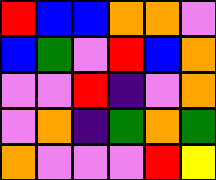[["red", "blue", "blue", "orange", "orange", "violet"], ["blue", "green", "violet", "red", "blue", "orange"], ["violet", "violet", "red", "indigo", "violet", "orange"], ["violet", "orange", "indigo", "green", "orange", "green"], ["orange", "violet", "violet", "violet", "red", "yellow"]]